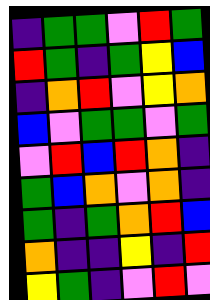[["indigo", "green", "green", "violet", "red", "green"], ["red", "green", "indigo", "green", "yellow", "blue"], ["indigo", "orange", "red", "violet", "yellow", "orange"], ["blue", "violet", "green", "green", "violet", "green"], ["violet", "red", "blue", "red", "orange", "indigo"], ["green", "blue", "orange", "violet", "orange", "indigo"], ["green", "indigo", "green", "orange", "red", "blue"], ["orange", "indigo", "indigo", "yellow", "indigo", "red"], ["yellow", "green", "indigo", "violet", "red", "violet"]]